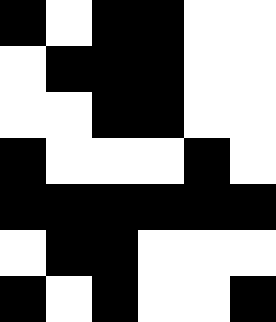[["black", "white", "black", "black", "white", "white"], ["white", "black", "black", "black", "white", "white"], ["white", "white", "black", "black", "white", "white"], ["black", "white", "white", "white", "black", "white"], ["black", "black", "black", "black", "black", "black"], ["white", "black", "black", "white", "white", "white"], ["black", "white", "black", "white", "white", "black"]]